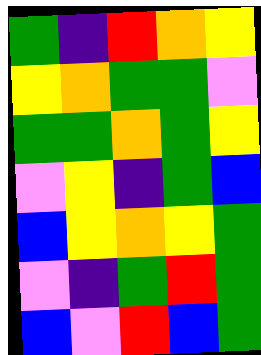[["green", "indigo", "red", "orange", "yellow"], ["yellow", "orange", "green", "green", "violet"], ["green", "green", "orange", "green", "yellow"], ["violet", "yellow", "indigo", "green", "blue"], ["blue", "yellow", "orange", "yellow", "green"], ["violet", "indigo", "green", "red", "green"], ["blue", "violet", "red", "blue", "green"]]